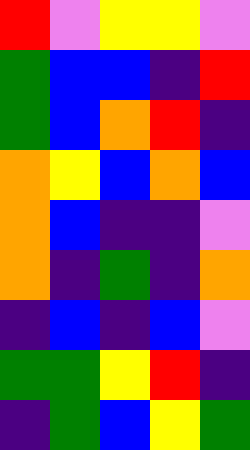[["red", "violet", "yellow", "yellow", "violet"], ["green", "blue", "blue", "indigo", "red"], ["green", "blue", "orange", "red", "indigo"], ["orange", "yellow", "blue", "orange", "blue"], ["orange", "blue", "indigo", "indigo", "violet"], ["orange", "indigo", "green", "indigo", "orange"], ["indigo", "blue", "indigo", "blue", "violet"], ["green", "green", "yellow", "red", "indigo"], ["indigo", "green", "blue", "yellow", "green"]]